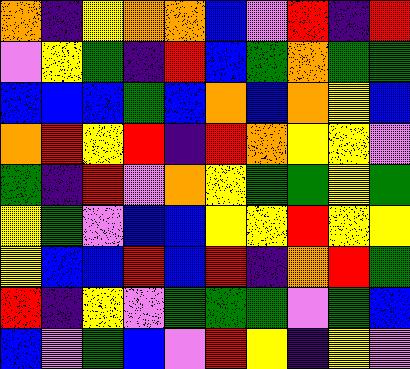[["orange", "indigo", "yellow", "orange", "orange", "blue", "violet", "red", "indigo", "red"], ["violet", "yellow", "green", "indigo", "red", "blue", "green", "orange", "green", "green"], ["blue", "blue", "blue", "green", "blue", "orange", "blue", "orange", "yellow", "blue"], ["orange", "red", "yellow", "red", "indigo", "red", "orange", "yellow", "yellow", "violet"], ["green", "indigo", "red", "violet", "orange", "yellow", "green", "green", "yellow", "green"], ["yellow", "green", "violet", "blue", "blue", "yellow", "yellow", "red", "yellow", "yellow"], ["yellow", "blue", "blue", "red", "blue", "red", "indigo", "orange", "red", "green"], ["red", "indigo", "yellow", "violet", "green", "green", "green", "violet", "green", "blue"], ["blue", "violet", "green", "blue", "violet", "red", "yellow", "indigo", "yellow", "violet"]]